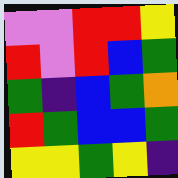[["violet", "violet", "red", "red", "yellow"], ["red", "violet", "red", "blue", "green"], ["green", "indigo", "blue", "green", "orange"], ["red", "green", "blue", "blue", "green"], ["yellow", "yellow", "green", "yellow", "indigo"]]